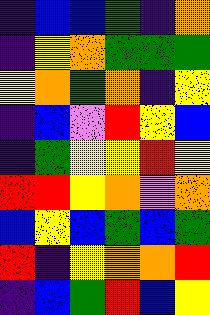[["indigo", "blue", "blue", "green", "indigo", "orange"], ["indigo", "yellow", "orange", "green", "green", "green"], ["yellow", "orange", "green", "orange", "indigo", "yellow"], ["indigo", "blue", "violet", "red", "yellow", "blue"], ["indigo", "green", "yellow", "yellow", "red", "yellow"], ["red", "red", "yellow", "orange", "violet", "orange"], ["blue", "yellow", "blue", "green", "blue", "green"], ["red", "indigo", "yellow", "orange", "orange", "red"], ["indigo", "blue", "green", "red", "blue", "yellow"]]